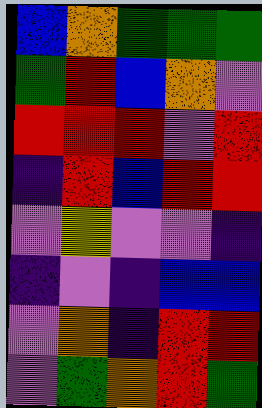[["blue", "orange", "green", "green", "green"], ["green", "red", "blue", "orange", "violet"], ["red", "red", "red", "violet", "red"], ["indigo", "red", "blue", "red", "red"], ["violet", "yellow", "violet", "violet", "indigo"], ["indigo", "violet", "indigo", "blue", "blue"], ["violet", "orange", "indigo", "red", "red"], ["violet", "green", "orange", "red", "green"]]